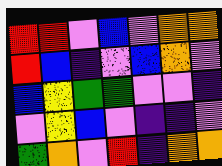[["red", "red", "violet", "blue", "violet", "orange", "orange"], ["red", "blue", "indigo", "violet", "blue", "orange", "violet"], ["blue", "yellow", "green", "green", "violet", "violet", "indigo"], ["violet", "yellow", "blue", "violet", "indigo", "indigo", "violet"], ["green", "orange", "violet", "red", "indigo", "orange", "orange"]]